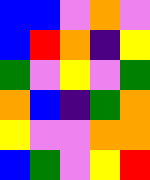[["blue", "blue", "violet", "orange", "violet"], ["blue", "red", "orange", "indigo", "yellow"], ["green", "violet", "yellow", "violet", "green"], ["orange", "blue", "indigo", "green", "orange"], ["yellow", "violet", "violet", "orange", "orange"], ["blue", "green", "violet", "yellow", "red"]]